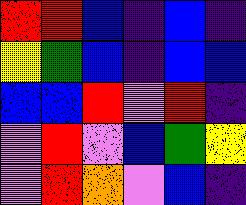[["red", "red", "blue", "indigo", "blue", "indigo"], ["yellow", "green", "blue", "indigo", "blue", "blue"], ["blue", "blue", "red", "violet", "red", "indigo"], ["violet", "red", "violet", "blue", "green", "yellow"], ["violet", "red", "orange", "violet", "blue", "indigo"]]